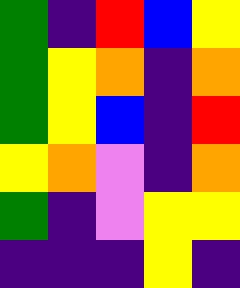[["green", "indigo", "red", "blue", "yellow"], ["green", "yellow", "orange", "indigo", "orange"], ["green", "yellow", "blue", "indigo", "red"], ["yellow", "orange", "violet", "indigo", "orange"], ["green", "indigo", "violet", "yellow", "yellow"], ["indigo", "indigo", "indigo", "yellow", "indigo"]]